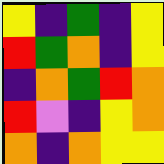[["yellow", "indigo", "green", "indigo", "yellow"], ["red", "green", "orange", "indigo", "yellow"], ["indigo", "orange", "green", "red", "orange"], ["red", "violet", "indigo", "yellow", "orange"], ["orange", "indigo", "orange", "yellow", "yellow"]]